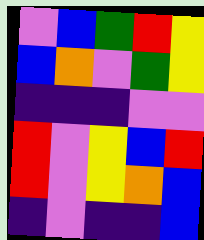[["violet", "blue", "green", "red", "yellow"], ["blue", "orange", "violet", "green", "yellow"], ["indigo", "indigo", "indigo", "violet", "violet"], ["red", "violet", "yellow", "blue", "red"], ["red", "violet", "yellow", "orange", "blue"], ["indigo", "violet", "indigo", "indigo", "blue"]]